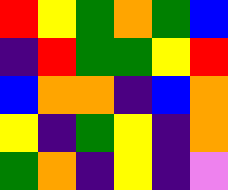[["red", "yellow", "green", "orange", "green", "blue"], ["indigo", "red", "green", "green", "yellow", "red"], ["blue", "orange", "orange", "indigo", "blue", "orange"], ["yellow", "indigo", "green", "yellow", "indigo", "orange"], ["green", "orange", "indigo", "yellow", "indigo", "violet"]]